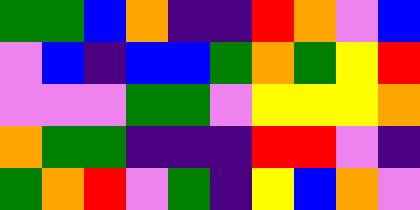[["green", "green", "blue", "orange", "indigo", "indigo", "red", "orange", "violet", "blue"], ["violet", "blue", "indigo", "blue", "blue", "green", "orange", "green", "yellow", "red"], ["violet", "violet", "violet", "green", "green", "violet", "yellow", "yellow", "yellow", "orange"], ["orange", "green", "green", "indigo", "indigo", "indigo", "red", "red", "violet", "indigo"], ["green", "orange", "red", "violet", "green", "indigo", "yellow", "blue", "orange", "violet"]]